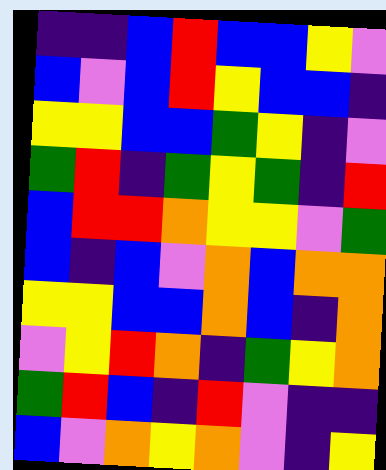[["indigo", "indigo", "blue", "red", "blue", "blue", "yellow", "violet"], ["blue", "violet", "blue", "red", "yellow", "blue", "blue", "indigo"], ["yellow", "yellow", "blue", "blue", "green", "yellow", "indigo", "violet"], ["green", "red", "indigo", "green", "yellow", "green", "indigo", "red"], ["blue", "red", "red", "orange", "yellow", "yellow", "violet", "green"], ["blue", "indigo", "blue", "violet", "orange", "blue", "orange", "orange"], ["yellow", "yellow", "blue", "blue", "orange", "blue", "indigo", "orange"], ["violet", "yellow", "red", "orange", "indigo", "green", "yellow", "orange"], ["green", "red", "blue", "indigo", "red", "violet", "indigo", "indigo"], ["blue", "violet", "orange", "yellow", "orange", "violet", "indigo", "yellow"]]